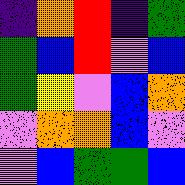[["indigo", "orange", "red", "indigo", "green"], ["green", "blue", "red", "violet", "blue"], ["green", "yellow", "violet", "blue", "orange"], ["violet", "orange", "orange", "blue", "violet"], ["violet", "blue", "green", "green", "blue"]]